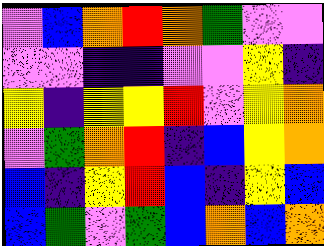[["violet", "blue", "orange", "red", "orange", "green", "violet", "violet"], ["violet", "violet", "indigo", "indigo", "violet", "violet", "yellow", "indigo"], ["yellow", "indigo", "yellow", "yellow", "red", "violet", "yellow", "orange"], ["violet", "green", "orange", "red", "indigo", "blue", "yellow", "orange"], ["blue", "indigo", "yellow", "red", "blue", "indigo", "yellow", "blue"], ["blue", "green", "violet", "green", "blue", "orange", "blue", "orange"]]